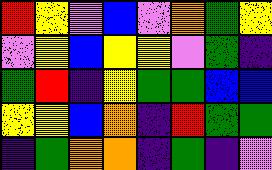[["red", "yellow", "violet", "blue", "violet", "orange", "green", "yellow"], ["violet", "yellow", "blue", "yellow", "yellow", "violet", "green", "indigo"], ["green", "red", "indigo", "yellow", "green", "green", "blue", "blue"], ["yellow", "yellow", "blue", "orange", "indigo", "red", "green", "green"], ["indigo", "green", "orange", "orange", "indigo", "green", "indigo", "violet"]]